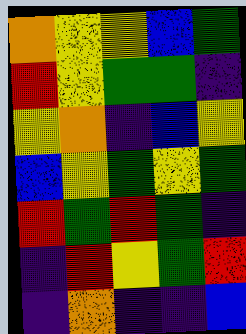[["orange", "yellow", "yellow", "blue", "green"], ["red", "yellow", "green", "green", "indigo"], ["yellow", "orange", "indigo", "blue", "yellow"], ["blue", "yellow", "green", "yellow", "green"], ["red", "green", "red", "green", "indigo"], ["indigo", "red", "yellow", "green", "red"], ["indigo", "orange", "indigo", "indigo", "blue"]]